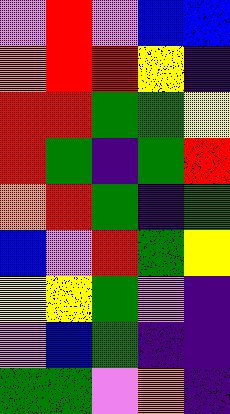[["violet", "red", "violet", "blue", "blue"], ["orange", "red", "red", "yellow", "indigo"], ["red", "red", "green", "green", "yellow"], ["red", "green", "indigo", "green", "red"], ["orange", "red", "green", "indigo", "green"], ["blue", "violet", "red", "green", "yellow"], ["yellow", "yellow", "green", "violet", "indigo"], ["violet", "blue", "green", "indigo", "indigo"], ["green", "green", "violet", "orange", "indigo"]]